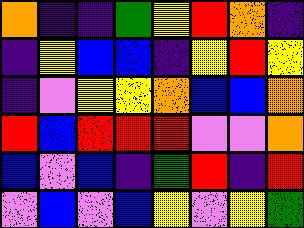[["orange", "indigo", "indigo", "green", "yellow", "red", "orange", "indigo"], ["indigo", "yellow", "blue", "blue", "indigo", "yellow", "red", "yellow"], ["indigo", "violet", "yellow", "yellow", "orange", "blue", "blue", "orange"], ["red", "blue", "red", "red", "red", "violet", "violet", "orange"], ["blue", "violet", "blue", "indigo", "green", "red", "indigo", "red"], ["violet", "blue", "violet", "blue", "yellow", "violet", "yellow", "green"]]